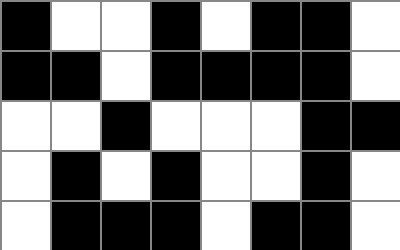[["black", "white", "white", "black", "white", "black", "black", "white"], ["black", "black", "white", "black", "black", "black", "black", "white"], ["white", "white", "black", "white", "white", "white", "black", "black"], ["white", "black", "white", "black", "white", "white", "black", "white"], ["white", "black", "black", "black", "white", "black", "black", "white"]]